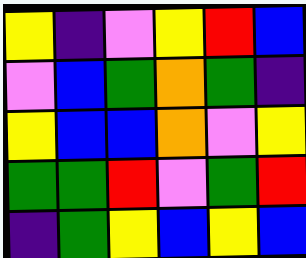[["yellow", "indigo", "violet", "yellow", "red", "blue"], ["violet", "blue", "green", "orange", "green", "indigo"], ["yellow", "blue", "blue", "orange", "violet", "yellow"], ["green", "green", "red", "violet", "green", "red"], ["indigo", "green", "yellow", "blue", "yellow", "blue"]]